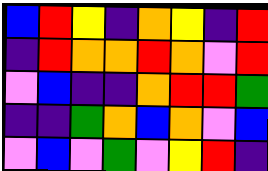[["blue", "red", "yellow", "indigo", "orange", "yellow", "indigo", "red"], ["indigo", "red", "orange", "orange", "red", "orange", "violet", "red"], ["violet", "blue", "indigo", "indigo", "orange", "red", "red", "green"], ["indigo", "indigo", "green", "orange", "blue", "orange", "violet", "blue"], ["violet", "blue", "violet", "green", "violet", "yellow", "red", "indigo"]]